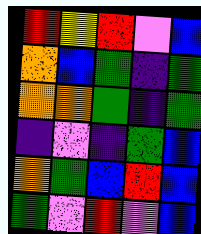[["red", "yellow", "red", "violet", "blue"], ["orange", "blue", "green", "indigo", "green"], ["orange", "orange", "green", "indigo", "green"], ["indigo", "violet", "indigo", "green", "blue"], ["orange", "green", "blue", "red", "blue"], ["green", "violet", "red", "violet", "blue"]]